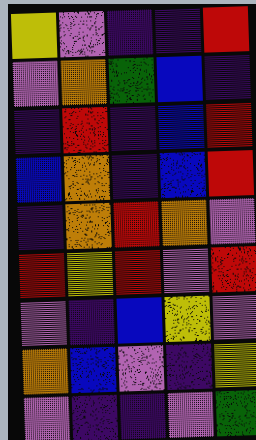[["yellow", "violet", "indigo", "indigo", "red"], ["violet", "orange", "green", "blue", "indigo"], ["indigo", "red", "indigo", "blue", "red"], ["blue", "orange", "indigo", "blue", "red"], ["indigo", "orange", "red", "orange", "violet"], ["red", "yellow", "red", "violet", "red"], ["violet", "indigo", "blue", "yellow", "violet"], ["orange", "blue", "violet", "indigo", "yellow"], ["violet", "indigo", "indigo", "violet", "green"]]